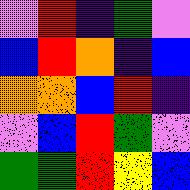[["violet", "red", "indigo", "green", "violet"], ["blue", "red", "orange", "indigo", "blue"], ["orange", "orange", "blue", "red", "indigo"], ["violet", "blue", "red", "green", "violet"], ["green", "green", "red", "yellow", "blue"]]